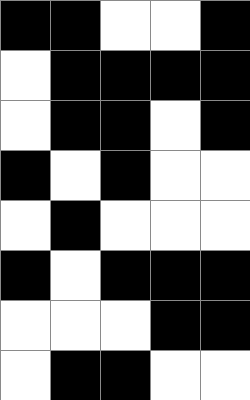[["black", "black", "white", "white", "black"], ["white", "black", "black", "black", "black"], ["white", "black", "black", "white", "black"], ["black", "white", "black", "white", "white"], ["white", "black", "white", "white", "white"], ["black", "white", "black", "black", "black"], ["white", "white", "white", "black", "black"], ["white", "black", "black", "white", "white"]]